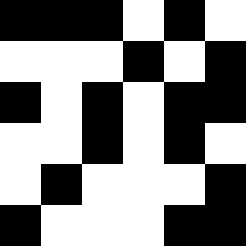[["black", "black", "black", "white", "black", "white"], ["white", "white", "white", "black", "white", "black"], ["black", "white", "black", "white", "black", "black"], ["white", "white", "black", "white", "black", "white"], ["white", "black", "white", "white", "white", "black"], ["black", "white", "white", "white", "black", "black"]]